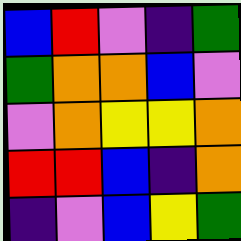[["blue", "red", "violet", "indigo", "green"], ["green", "orange", "orange", "blue", "violet"], ["violet", "orange", "yellow", "yellow", "orange"], ["red", "red", "blue", "indigo", "orange"], ["indigo", "violet", "blue", "yellow", "green"]]